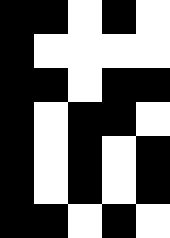[["black", "black", "white", "black", "white"], ["black", "white", "white", "white", "white"], ["black", "black", "white", "black", "black"], ["black", "white", "black", "black", "white"], ["black", "white", "black", "white", "black"], ["black", "white", "black", "white", "black"], ["black", "black", "white", "black", "white"]]